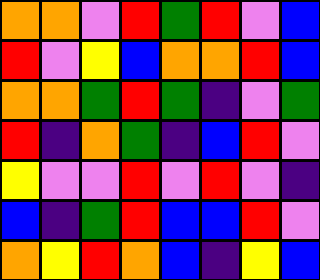[["orange", "orange", "violet", "red", "green", "red", "violet", "blue"], ["red", "violet", "yellow", "blue", "orange", "orange", "red", "blue"], ["orange", "orange", "green", "red", "green", "indigo", "violet", "green"], ["red", "indigo", "orange", "green", "indigo", "blue", "red", "violet"], ["yellow", "violet", "violet", "red", "violet", "red", "violet", "indigo"], ["blue", "indigo", "green", "red", "blue", "blue", "red", "violet"], ["orange", "yellow", "red", "orange", "blue", "indigo", "yellow", "blue"]]